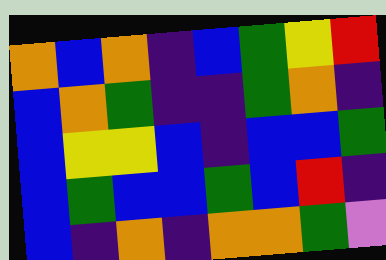[["orange", "blue", "orange", "indigo", "blue", "green", "yellow", "red"], ["blue", "orange", "green", "indigo", "indigo", "green", "orange", "indigo"], ["blue", "yellow", "yellow", "blue", "indigo", "blue", "blue", "green"], ["blue", "green", "blue", "blue", "green", "blue", "red", "indigo"], ["blue", "indigo", "orange", "indigo", "orange", "orange", "green", "violet"]]